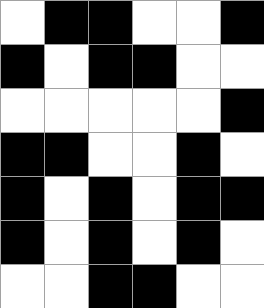[["white", "black", "black", "white", "white", "black"], ["black", "white", "black", "black", "white", "white"], ["white", "white", "white", "white", "white", "black"], ["black", "black", "white", "white", "black", "white"], ["black", "white", "black", "white", "black", "black"], ["black", "white", "black", "white", "black", "white"], ["white", "white", "black", "black", "white", "white"]]